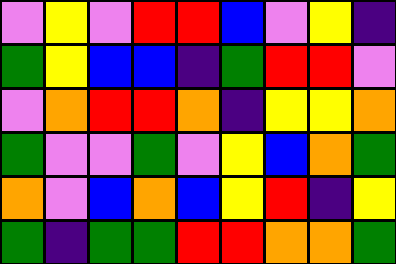[["violet", "yellow", "violet", "red", "red", "blue", "violet", "yellow", "indigo"], ["green", "yellow", "blue", "blue", "indigo", "green", "red", "red", "violet"], ["violet", "orange", "red", "red", "orange", "indigo", "yellow", "yellow", "orange"], ["green", "violet", "violet", "green", "violet", "yellow", "blue", "orange", "green"], ["orange", "violet", "blue", "orange", "blue", "yellow", "red", "indigo", "yellow"], ["green", "indigo", "green", "green", "red", "red", "orange", "orange", "green"]]